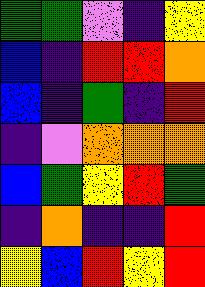[["green", "green", "violet", "indigo", "yellow"], ["blue", "indigo", "red", "red", "orange"], ["blue", "indigo", "green", "indigo", "red"], ["indigo", "violet", "orange", "orange", "orange"], ["blue", "green", "yellow", "red", "green"], ["indigo", "orange", "indigo", "indigo", "red"], ["yellow", "blue", "red", "yellow", "red"]]